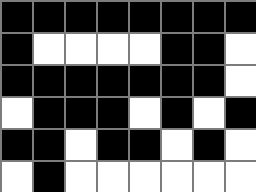[["black", "black", "black", "black", "black", "black", "black", "black"], ["black", "white", "white", "white", "white", "black", "black", "white"], ["black", "black", "black", "black", "black", "black", "black", "white"], ["white", "black", "black", "black", "white", "black", "white", "black"], ["black", "black", "white", "black", "black", "white", "black", "white"], ["white", "black", "white", "white", "white", "white", "white", "white"]]